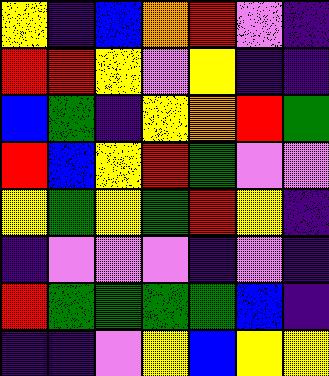[["yellow", "indigo", "blue", "orange", "red", "violet", "indigo"], ["red", "red", "yellow", "violet", "yellow", "indigo", "indigo"], ["blue", "green", "indigo", "yellow", "orange", "red", "green"], ["red", "blue", "yellow", "red", "green", "violet", "violet"], ["yellow", "green", "yellow", "green", "red", "yellow", "indigo"], ["indigo", "violet", "violet", "violet", "indigo", "violet", "indigo"], ["red", "green", "green", "green", "green", "blue", "indigo"], ["indigo", "indigo", "violet", "yellow", "blue", "yellow", "yellow"]]